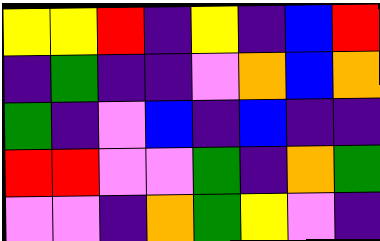[["yellow", "yellow", "red", "indigo", "yellow", "indigo", "blue", "red"], ["indigo", "green", "indigo", "indigo", "violet", "orange", "blue", "orange"], ["green", "indigo", "violet", "blue", "indigo", "blue", "indigo", "indigo"], ["red", "red", "violet", "violet", "green", "indigo", "orange", "green"], ["violet", "violet", "indigo", "orange", "green", "yellow", "violet", "indigo"]]